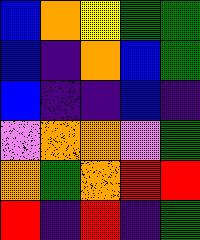[["blue", "orange", "yellow", "green", "green"], ["blue", "indigo", "orange", "blue", "green"], ["blue", "indigo", "indigo", "blue", "indigo"], ["violet", "orange", "orange", "violet", "green"], ["orange", "green", "orange", "red", "red"], ["red", "indigo", "red", "indigo", "green"]]